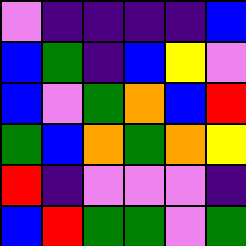[["violet", "indigo", "indigo", "indigo", "indigo", "blue"], ["blue", "green", "indigo", "blue", "yellow", "violet"], ["blue", "violet", "green", "orange", "blue", "red"], ["green", "blue", "orange", "green", "orange", "yellow"], ["red", "indigo", "violet", "violet", "violet", "indigo"], ["blue", "red", "green", "green", "violet", "green"]]